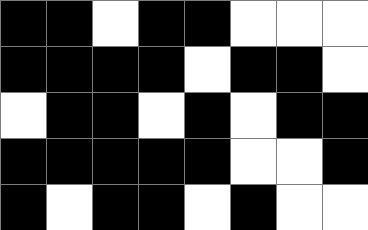[["black", "black", "white", "black", "black", "white", "white", "white"], ["black", "black", "black", "black", "white", "black", "black", "white"], ["white", "black", "black", "white", "black", "white", "black", "black"], ["black", "black", "black", "black", "black", "white", "white", "black"], ["black", "white", "black", "black", "white", "black", "white", "white"]]